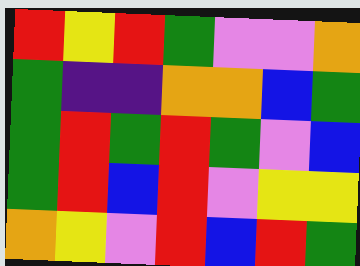[["red", "yellow", "red", "green", "violet", "violet", "orange"], ["green", "indigo", "indigo", "orange", "orange", "blue", "green"], ["green", "red", "green", "red", "green", "violet", "blue"], ["green", "red", "blue", "red", "violet", "yellow", "yellow"], ["orange", "yellow", "violet", "red", "blue", "red", "green"]]